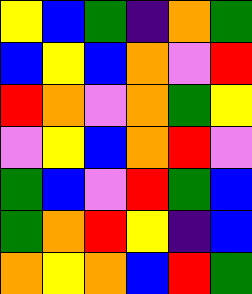[["yellow", "blue", "green", "indigo", "orange", "green"], ["blue", "yellow", "blue", "orange", "violet", "red"], ["red", "orange", "violet", "orange", "green", "yellow"], ["violet", "yellow", "blue", "orange", "red", "violet"], ["green", "blue", "violet", "red", "green", "blue"], ["green", "orange", "red", "yellow", "indigo", "blue"], ["orange", "yellow", "orange", "blue", "red", "green"]]